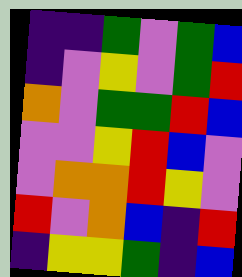[["indigo", "indigo", "green", "violet", "green", "blue"], ["indigo", "violet", "yellow", "violet", "green", "red"], ["orange", "violet", "green", "green", "red", "blue"], ["violet", "violet", "yellow", "red", "blue", "violet"], ["violet", "orange", "orange", "red", "yellow", "violet"], ["red", "violet", "orange", "blue", "indigo", "red"], ["indigo", "yellow", "yellow", "green", "indigo", "blue"]]